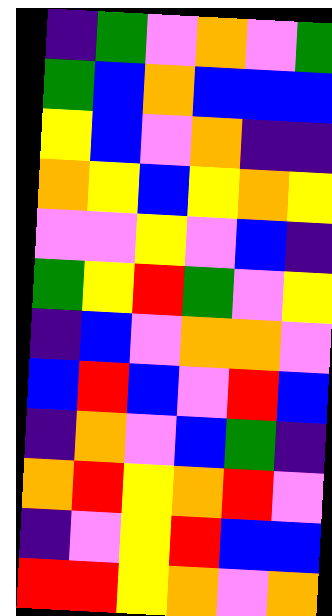[["indigo", "green", "violet", "orange", "violet", "green"], ["green", "blue", "orange", "blue", "blue", "blue"], ["yellow", "blue", "violet", "orange", "indigo", "indigo"], ["orange", "yellow", "blue", "yellow", "orange", "yellow"], ["violet", "violet", "yellow", "violet", "blue", "indigo"], ["green", "yellow", "red", "green", "violet", "yellow"], ["indigo", "blue", "violet", "orange", "orange", "violet"], ["blue", "red", "blue", "violet", "red", "blue"], ["indigo", "orange", "violet", "blue", "green", "indigo"], ["orange", "red", "yellow", "orange", "red", "violet"], ["indigo", "violet", "yellow", "red", "blue", "blue"], ["red", "red", "yellow", "orange", "violet", "orange"]]